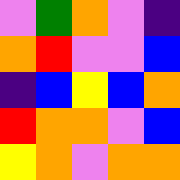[["violet", "green", "orange", "violet", "indigo"], ["orange", "red", "violet", "violet", "blue"], ["indigo", "blue", "yellow", "blue", "orange"], ["red", "orange", "orange", "violet", "blue"], ["yellow", "orange", "violet", "orange", "orange"]]